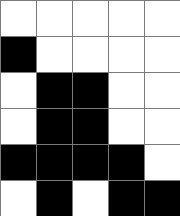[["white", "white", "white", "white", "white"], ["black", "white", "white", "white", "white"], ["white", "black", "black", "white", "white"], ["white", "black", "black", "white", "white"], ["black", "black", "black", "black", "white"], ["white", "black", "white", "black", "black"]]